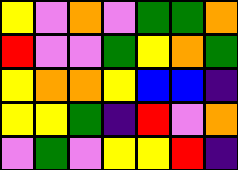[["yellow", "violet", "orange", "violet", "green", "green", "orange"], ["red", "violet", "violet", "green", "yellow", "orange", "green"], ["yellow", "orange", "orange", "yellow", "blue", "blue", "indigo"], ["yellow", "yellow", "green", "indigo", "red", "violet", "orange"], ["violet", "green", "violet", "yellow", "yellow", "red", "indigo"]]